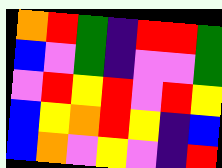[["orange", "red", "green", "indigo", "red", "red", "green"], ["blue", "violet", "green", "indigo", "violet", "violet", "green"], ["violet", "red", "yellow", "red", "violet", "red", "yellow"], ["blue", "yellow", "orange", "red", "yellow", "indigo", "blue"], ["blue", "orange", "violet", "yellow", "violet", "indigo", "red"]]